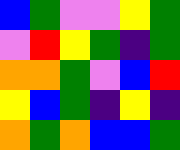[["blue", "green", "violet", "violet", "yellow", "green"], ["violet", "red", "yellow", "green", "indigo", "green"], ["orange", "orange", "green", "violet", "blue", "red"], ["yellow", "blue", "green", "indigo", "yellow", "indigo"], ["orange", "green", "orange", "blue", "blue", "green"]]